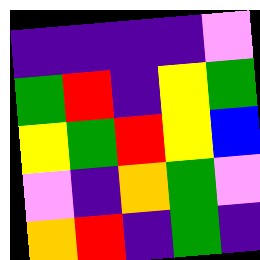[["indigo", "indigo", "indigo", "indigo", "violet"], ["green", "red", "indigo", "yellow", "green"], ["yellow", "green", "red", "yellow", "blue"], ["violet", "indigo", "orange", "green", "violet"], ["orange", "red", "indigo", "green", "indigo"]]